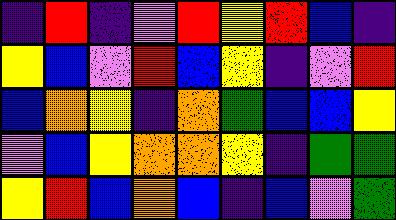[["indigo", "red", "indigo", "violet", "red", "yellow", "red", "blue", "indigo"], ["yellow", "blue", "violet", "red", "blue", "yellow", "indigo", "violet", "red"], ["blue", "orange", "yellow", "indigo", "orange", "green", "blue", "blue", "yellow"], ["violet", "blue", "yellow", "orange", "orange", "yellow", "indigo", "green", "green"], ["yellow", "red", "blue", "orange", "blue", "indigo", "blue", "violet", "green"]]